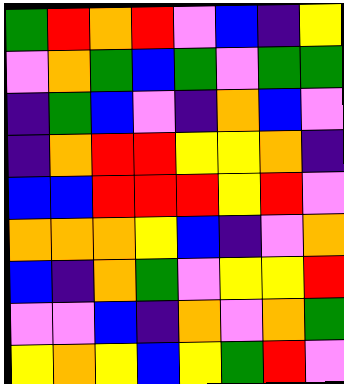[["green", "red", "orange", "red", "violet", "blue", "indigo", "yellow"], ["violet", "orange", "green", "blue", "green", "violet", "green", "green"], ["indigo", "green", "blue", "violet", "indigo", "orange", "blue", "violet"], ["indigo", "orange", "red", "red", "yellow", "yellow", "orange", "indigo"], ["blue", "blue", "red", "red", "red", "yellow", "red", "violet"], ["orange", "orange", "orange", "yellow", "blue", "indigo", "violet", "orange"], ["blue", "indigo", "orange", "green", "violet", "yellow", "yellow", "red"], ["violet", "violet", "blue", "indigo", "orange", "violet", "orange", "green"], ["yellow", "orange", "yellow", "blue", "yellow", "green", "red", "violet"]]